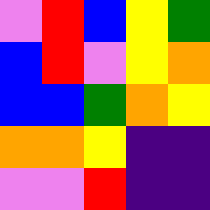[["violet", "red", "blue", "yellow", "green"], ["blue", "red", "violet", "yellow", "orange"], ["blue", "blue", "green", "orange", "yellow"], ["orange", "orange", "yellow", "indigo", "indigo"], ["violet", "violet", "red", "indigo", "indigo"]]